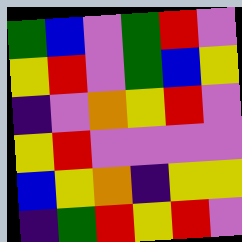[["green", "blue", "violet", "green", "red", "violet"], ["yellow", "red", "violet", "green", "blue", "yellow"], ["indigo", "violet", "orange", "yellow", "red", "violet"], ["yellow", "red", "violet", "violet", "violet", "violet"], ["blue", "yellow", "orange", "indigo", "yellow", "yellow"], ["indigo", "green", "red", "yellow", "red", "violet"]]